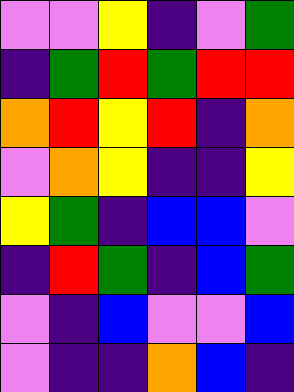[["violet", "violet", "yellow", "indigo", "violet", "green"], ["indigo", "green", "red", "green", "red", "red"], ["orange", "red", "yellow", "red", "indigo", "orange"], ["violet", "orange", "yellow", "indigo", "indigo", "yellow"], ["yellow", "green", "indigo", "blue", "blue", "violet"], ["indigo", "red", "green", "indigo", "blue", "green"], ["violet", "indigo", "blue", "violet", "violet", "blue"], ["violet", "indigo", "indigo", "orange", "blue", "indigo"]]